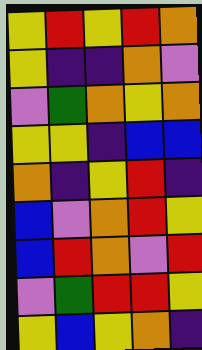[["yellow", "red", "yellow", "red", "orange"], ["yellow", "indigo", "indigo", "orange", "violet"], ["violet", "green", "orange", "yellow", "orange"], ["yellow", "yellow", "indigo", "blue", "blue"], ["orange", "indigo", "yellow", "red", "indigo"], ["blue", "violet", "orange", "red", "yellow"], ["blue", "red", "orange", "violet", "red"], ["violet", "green", "red", "red", "yellow"], ["yellow", "blue", "yellow", "orange", "indigo"]]